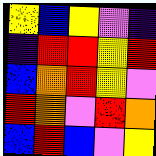[["yellow", "blue", "yellow", "violet", "indigo"], ["indigo", "red", "red", "yellow", "red"], ["blue", "orange", "red", "yellow", "violet"], ["red", "orange", "violet", "red", "orange"], ["blue", "red", "blue", "violet", "yellow"]]